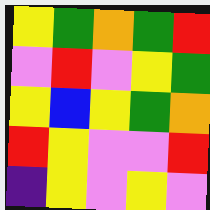[["yellow", "green", "orange", "green", "red"], ["violet", "red", "violet", "yellow", "green"], ["yellow", "blue", "yellow", "green", "orange"], ["red", "yellow", "violet", "violet", "red"], ["indigo", "yellow", "violet", "yellow", "violet"]]